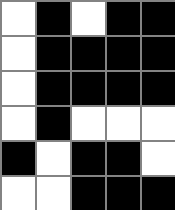[["white", "black", "white", "black", "black"], ["white", "black", "black", "black", "black"], ["white", "black", "black", "black", "black"], ["white", "black", "white", "white", "white"], ["black", "white", "black", "black", "white"], ["white", "white", "black", "black", "black"]]